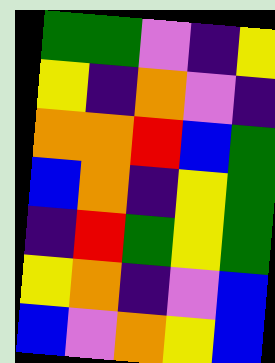[["green", "green", "violet", "indigo", "yellow"], ["yellow", "indigo", "orange", "violet", "indigo"], ["orange", "orange", "red", "blue", "green"], ["blue", "orange", "indigo", "yellow", "green"], ["indigo", "red", "green", "yellow", "green"], ["yellow", "orange", "indigo", "violet", "blue"], ["blue", "violet", "orange", "yellow", "blue"]]